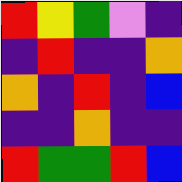[["red", "yellow", "green", "violet", "indigo"], ["indigo", "red", "indigo", "indigo", "orange"], ["orange", "indigo", "red", "indigo", "blue"], ["indigo", "indigo", "orange", "indigo", "indigo"], ["red", "green", "green", "red", "blue"]]